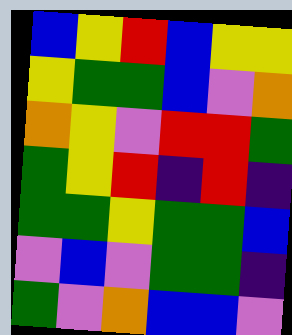[["blue", "yellow", "red", "blue", "yellow", "yellow"], ["yellow", "green", "green", "blue", "violet", "orange"], ["orange", "yellow", "violet", "red", "red", "green"], ["green", "yellow", "red", "indigo", "red", "indigo"], ["green", "green", "yellow", "green", "green", "blue"], ["violet", "blue", "violet", "green", "green", "indigo"], ["green", "violet", "orange", "blue", "blue", "violet"]]